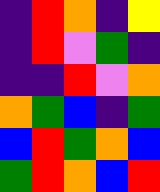[["indigo", "red", "orange", "indigo", "yellow"], ["indigo", "red", "violet", "green", "indigo"], ["indigo", "indigo", "red", "violet", "orange"], ["orange", "green", "blue", "indigo", "green"], ["blue", "red", "green", "orange", "blue"], ["green", "red", "orange", "blue", "red"]]